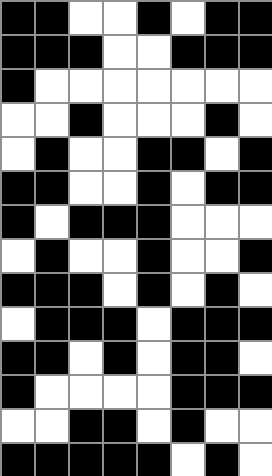[["black", "black", "white", "white", "black", "white", "black", "black"], ["black", "black", "black", "white", "white", "black", "black", "black"], ["black", "white", "white", "white", "white", "white", "white", "white"], ["white", "white", "black", "white", "white", "white", "black", "white"], ["white", "black", "white", "white", "black", "black", "white", "black"], ["black", "black", "white", "white", "black", "white", "black", "black"], ["black", "white", "black", "black", "black", "white", "white", "white"], ["white", "black", "white", "white", "black", "white", "white", "black"], ["black", "black", "black", "white", "black", "white", "black", "white"], ["white", "black", "black", "black", "white", "black", "black", "black"], ["black", "black", "white", "black", "white", "black", "black", "white"], ["black", "white", "white", "white", "white", "black", "black", "black"], ["white", "white", "black", "black", "white", "black", "white", "white"], ["black", "black", "black", "black", "black", "white", "black", "white"]]